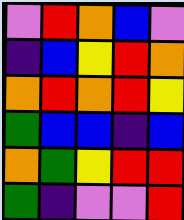[["violet", "red", "orange", "blue", "violet"], ["indigo", "blue", "yellow", "red", "orange"], ["orange", "red", "orange", "red", "yellow"], ["green", "blue", "blue", "indigo", "blue"], ["orange", "green", "yellow", "red", "red"], ["green", "indigo", "violet", "violet", "red"]]